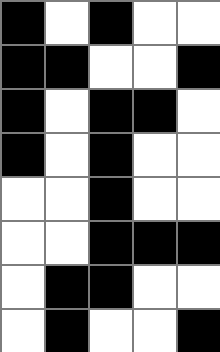[["black", "white", "black", "white", "white"], ["black", "black", "white", "white", "black"], ["black", "white", "black", "black", "white"], ["black", "white", "black", "white", "white"], ["white", "white", "black", "white", "white"], ["white", "white", "black", "black", "black"], ["white", "black", "black", "white", "white"], ["white", "black", "white", "white", "black"]]